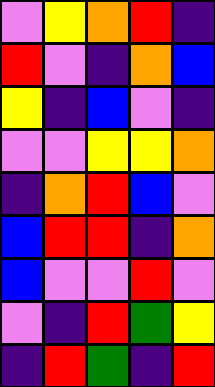[["violet", "yellow", "orange", "red", "indigo"], ["red", "violet", "indigo", "orange", "blue"], ["yellow", "indigo", "blue", "violet", "indigo"], ["violet", "violet", "yellow", "yellow", "orange"], ["indigo", "orange", "red", "blue", "violet"], ["blue", "red", "red", "indigo", "orange"], ["blue", "violet", "violet", "red", "violet"], ["violet", "indigo", "red", "green", "yellow"], ["indigo", "red", "green", "indigo", "red"]]